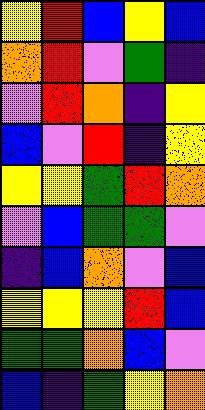[["yellow", "red", "blue", "yellow", "blue"], ["orange", "red", "violet", "green", "indigo"], ["violet", "red", "orange", "indigo", "yellow"], ["blue", "violet", "red", "indigo", "yellow"], ["yellow", "yellow", "green", "red", "orange"], ["violet", "blue", "green", "green", "violet"], ["indigo", "blue", "orange", "violet", "blue"], ["yellow", "yellow", "yellow", "red", "blue"], ["green", "green", "orange", "blue", "violet"], ["blue", "indigo", "green", "yellow", "orange"]]